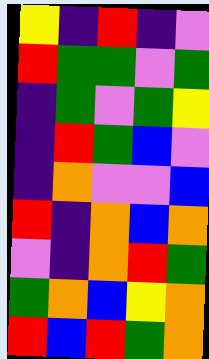[["yellow", "indigo", "red", "indigo", "violet"], ["red", "green", "green", "violet", "green"], ["indigo", "green", "violet", "green", "yellow"], ["indigo", "red", "green", "blue", "violet"], ["indigo", "orange", "violet", "violet", "blue"], ["red", "indigo", "orange", "blue", "orange"], ["violet", "indigo", "orange", "red", "green"], ["green", "orange", "blue", "yellow", "orange"], ["red", "blue", "red", "green", "orange"]]